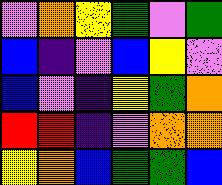[["violet", "orange", "yellow", "green", "violet", "green"], ["blue", "indigo", "violet", "blue", "yellow", "violet"], ["blue", "violet", "indigo", "yellow", "green", "orange"], ["red", "red", "indigo", "violet", "orange", "orange"], ["yellow", "orange", "blue", "green", "green", "blue"]]